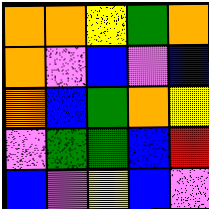[["orange", "orange", "yellow", "green", "orange"], ["orange", "violet", "blue", "violet", "blue"], ["orange", "blue", "green", "orange", "yellow"], ["violet", "green", "green", "blue", "red"], ["blue", "violet", "yellow", "blue", "violet"]]